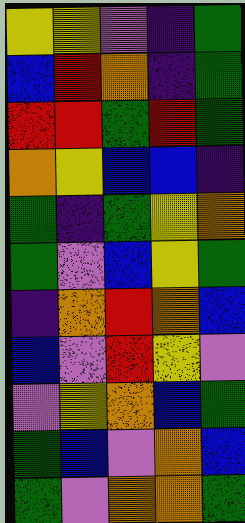[["yellow", "yellow", "violet", "indigo", "green"], ["blue", "red", "orange", "indigo", "green"], ["red", "red", "green", "red", "green"], ["orange", "yellow", "blue", "blue", "indigo"], ["green", "indigo", "green", "yellow", "orange"], ["green", "violet", "blue", "yellow", "green"], ["indigo", "orange", "red", "orange", "blue"], ["blue", "violet", "red", "yellow", "violet"], ["violet", "yellow", "orange", "blue", "green"], ["green", "blue", "violet", "orange", "blue"], ["green", "violet", "orange", "orange", "green"]]